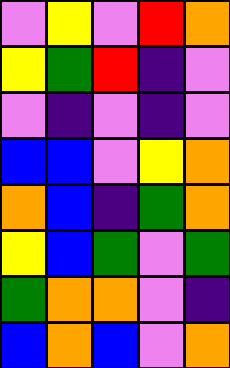[["violet", "yellow", "violet", "red", "orange"], ["yellow", "green", "red", "indigo", "violet"], ["violet", "indigo", "violet", "indigo", "violet"], ["blue", "blue", "violet", "yellow", "orange"], ["orange", "blue", "indigo", "green", "orange"], ["yellow", "blue", "green", "violet", "green"], ["green", "orange", "orange", "violet", "indigo"], ["blue", "orange", "blue", "violet", "orange"]]